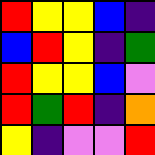[["red", "yellow", "yellow", "blue", "indigo"], ["blue", "red", "yellow", "indigo", "green"], ["red", "yellow", "yellow", "blue", "violet"], ["red", "green", "red", "indigo", "orange"], ["yellow", "indigo", "violet", "violet", "red"]]